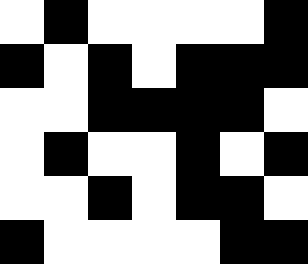[["white", "black", "white", "white", "white", "white", "black"], ["black", "white", "black", "white", "black", "black", "black"], ["white", "white", "black", "black", "black", "black", "white"], ["white", "black", "white", "white", "black", "white", "black"], ["white", "white", "black", "white", "black", "black", "white"], ["black", "white", "white", "white", "white", "black", "black"]]